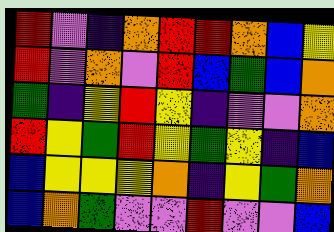[["red", "violet", "indigo", "orange", "red", "red", "orange", "blue", "yellow"], ["red", "violet", "orange", "violet", "red", "blue", "green", "blue", "orange"], ["green", "indigo", "yellow", "red", "yellow", "indigo", "violet", "violet", "orange"], ["red", "yellow", "green", "red", "yellow", "green", "yellow", "indigo", "blue"], ["blue", "yellow", "yellow", "yellow", "orange", "indigo", "yellow", "green", "orange"], ["blue", "orange", "green", "violet", "violet", "red", "violet", "violet", "blue"]]